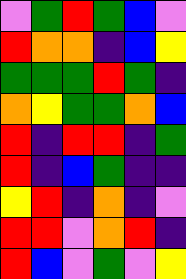[["violet", "green", "red", "green", "blue", "violet"], ["red", "orange", "orange", "indigo", "blue", "yellow"], ["green", "green", "green", "red", "green", "indigo"], ["orange", "yellow", "green", "green", "orange", "blue"], ["red", "indigo", "red", "red", "indigo", "green"], ["red", "indigo", "blue", "green", "indigo", "indigo"], ["yellow", "red", "indigo", "orange", "indigo", "violet"], ["red", "red", "violet", "orange", "red", "indigo"], ["red", "blue", "violet", "green", "violet", "yellow"]]